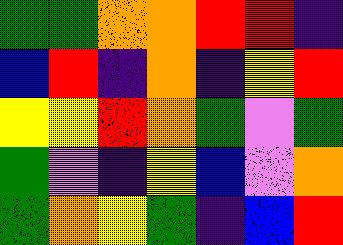[["green", "green", "orange", "orange", "red", "red", "indigo"], ["blue", "red", "indigo", "orange", "indigo", "yellow", "red"], ["yellow", "yellow", "red", "orange", "green", "violet", "green"], ["green", "violet", "indigo", "yellow", "blue", "violet", "orange"], ["green", "orange", "yellow", "green", "indigo", "blue", "red"]]